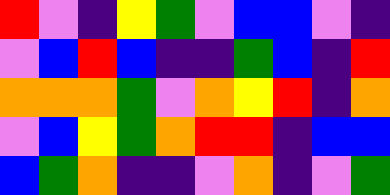[["red", "violet", "indigo", "yellow", "green", "violet", "blue", "blue", "violet", "indigo"], ["violet", "blue", "red", "blue", "indigo", "indigo", "green", "blue", "indigo", "red"], ["orange", "orange", "orange", "green", "violet", "orange", "yellow", "red", "indigo", "orange"], ["violet", "blue", "yellow", "green", "orange", "red", "red", "indigo", "blue", "blue"], ["blue", "green", "orange", "indigo", "indigo", "violet", "orange", "indigo", "violet", "green"]]